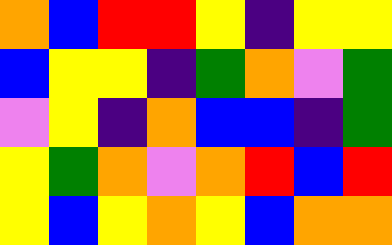[["orange", "blue", "red", "red", "yellow", "indigo", "yellow", "yellow"], ["blue", "yellow", "yellow", "indigo", "green", "orange", "violet", "green"], ["violet", "yellow", "indigo", "orange", "blue", "blue", "indigo", "green"], ["yellow", "green", "orange", "violet", "orange", "red", "blue", "red"], ["yellow", "blue", "yellow", "orange", "yellow", "blue", "orange", "orange"]]